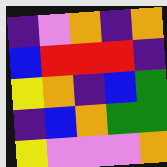[["indigo", "violet", "orange", "indigo", "orange"], ["blue", "red", "red", "red", "indigo"], ["yellow", "orange", "indigo", "blue", "green"], ["indigo", "blue", "orange", "green", "green"], ["yellow", "violet", "violet", "violet", "orange"]]